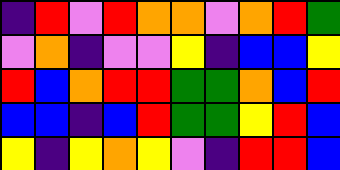[["indigo", "red", "violet", "red", "orange", "orange", "violet", "orange", "red", "green"], ["violet", "orange", "indigo", "violet", "violet", "yellow", "indigo", "blue", "blue", "yellow"], ["red", "blue", "orange", "red", "red", "green", "green", "orange", "blue", "red"], ["blue", "blue", "indigo", "blue", "red", "green", "green", "yellow", "red", "blue"], ["yellow", "indigo", "yellow", "orange", "yellow", "violet", "indigo", "red", "red", "blue"]]